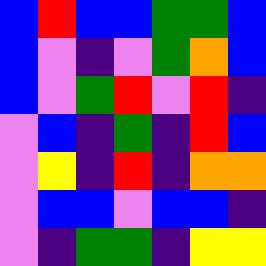[["blue", "red", "blue", "blue", "green", "green", "blue"], ["blue", "violet", "indigo", "violet", "green", "orange", "blue"], ["blue", "violet", "green", "red", "violet", "red", "indigo"], ["violet", "blue", "indigo", "green", "indigo", "red", "blue"], ["violet", "yellow", "indigo", "red", "indigo", "orange", "orange"], ["violet", "blue", "blue", "violet", "blue", "blue", "indigo"], ["violet", "indigo", "green", "green", "indigo", "yellow", "yellow"]]